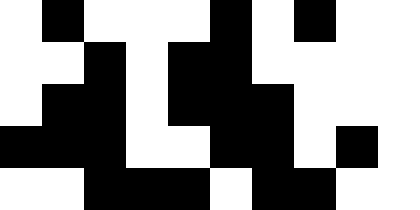[["white", "black", "white", "white", "white", "black", "white", "black", "white", "white"], ["white", "white", "black", "white", "black", "black", "white", "white", "white", "white"], ["white", "black", "black", "white", "black", "black", "black", "white", "white", "white"], ["black", "black", "black", "white", "white", "black", "black", "white", "black", "white"], ["white", "white", "black", "black", "black", "white", "black", "black", "white", "white"]]